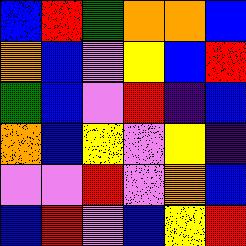[["blue", "red", "green", "orange", "orange", "blue"], ["orange", "blue", "violet", "yellow", "blue", "red"], ["green", "blue", "violet", "red", "indigo", "blue"], ["orange", "blue", "yellow", "violet", "yellow", "indigo"], ["violet", "violet", "red", "violet", "orange", "blue"], ["blue", "red", "violet", "blue", "yellow", "red"]]